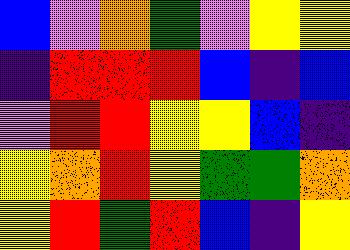[["blue", "violet", "orange", "green", "violet", "yellow", "yellow"], ["indigo", "red", "red", "red", "blue", "indigo", "blue"], ["violet", "red", "red", "yellow", "yellow", "blue", "indigo"], ["yellow", "orange", "red", "yellow", "green", "green", "orange"], ["yellow", "red", "green", "red", "blue", "indigo", "yellow"]]